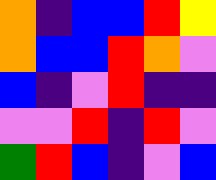[["orange", "indigo", "blue", "blue", "red", "yellow"], ["orange", "blue", "blue", "red", "orange", "violet"], ["blue", "indigo", "violet", "red", "indigo", "indigo"], ["violet", "violet", "red", "indigo", "red", "violet"], ["green", "red", "blue", "indigo", "violet", "blue"]]